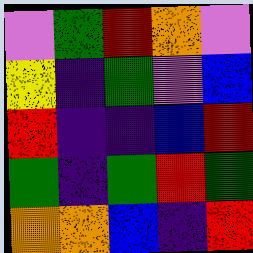[["violet", "green", "red", "orange", "violet"], ["yellow", "indigo", "green", "violet", "blue"], ["red", "indigo", "indigo", "blue", "red"], ["green", "indigo", "green", "red", "green"], ["orange", "orange", "blue", "indigo", "red"]]